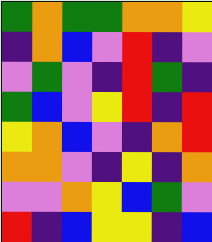[["green", "orange", "green", "green", "orange", "orange", "yellow"], ["indigo", "orange", "blue", "violet", "red", "indigo", "violet"], ["violet", "green", "violet", "indigo", "red", "green", "indigo"], ["green", "blue", "violet", "yellow", "red", "indigo", "red"], ["yellow", "orange", "blue", "violet", "indigo", "orange", "red"], ["orange", "orange", "violet", "indigo", "yellow", "indigo", "orange"], ["violet", "violet", "orange", "yellow", "blue", "green", "violet"], ["red", "indigo", "blue", "yellow", "yellow", "indigo", "blue"]]